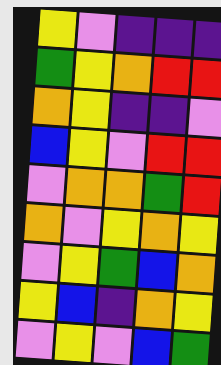[["yellow", "violet", "indigo", "indigo", "indigo"], ["green", "yellow", "orange", "red", "red"], ["orange", "yellow", "indigo", "indigo", "violet"], ["blue", "yellow", "violet", "red", "red"], ["violet", "orange", "orange", "green", "red"], ["orange", "violet", "yellow", "orange", "yellow"], ["violet", "yellow", "green", "blue", "orange"], ["yellow", "blue", "indigo", "orange", "yellow"], ["violet", "yellow", "violet", "blue", "green"]]